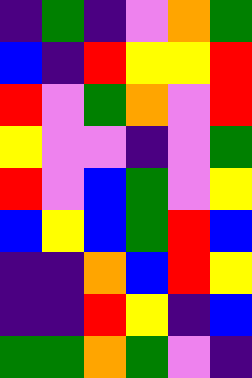[["indigo", "green", "indigo", "violet", "orange", "green"], ["blue", "indigo", "red", "yellow", "yellow", "red"], ["red", "violet", "green", "orange", "violet", "red"], ["yellow", "violet", "violet", "indigo", "violet", "green"], ["red", "violet", "blue", "green", "violet", "yellow"], ["blue", "yellow", "blue", "green", "red", "blue"], ["indigo", "indigo", "orange", "blue", "red", "yellow"], ["indigo", "indigo", "red", "yellow", "indigo", "blue"], ["green", "green", "orange", "green", "violet", "indigo"]]